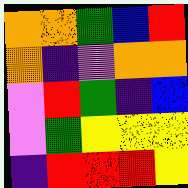[["orange", "orange", "green", "blue", "red"], ["orange", "indigo", "violet", "orange", "orange"], ["violet", "red", "green", "indigo", "blue"], ["violet", "green", "yellow", "yellow", "yellow"], ["indigo", "red", "red", "red", "yellow"]]